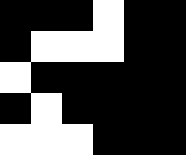[["black", "black", "black", "white", "black", "black"], ["black", "white", "white", "white", "black", "black"], ["white", "black", "black", "black", "black", "black"], ["black", "white", "black", "black", "black", "black"], ["white", "white", "white", "black", "black", "black"]]